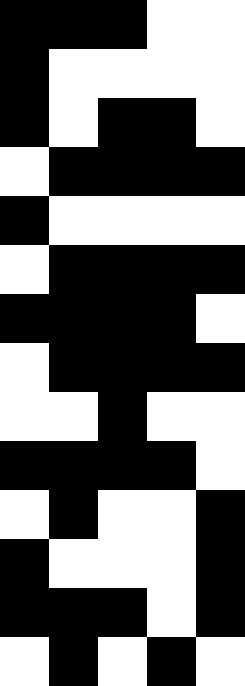[["black", "black", "black", "white", "white"], ["black", "white", "white", "white", "white"], ["black", "white", "black", "black", "white"], ["white", "black", "black", "black", "black"], ["black", "white", "white", "white", "white"], ["white", "black", "black", "black", "black"], ["black", "black", "black", "black", "white"], ["white", "black", "black", "black", "black"], ["white", "white", "black", "white", "white"], ["black", "black", "black", "black", "white"], ["white", "black", "white", "white", "black"], ["black", "white", "white", "white", "black"], ["black", "black", "black", "white", "black"], ["white", "black", "white", "black", "white"]]